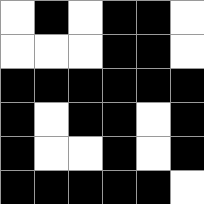[["white", "black", "white", "black", "black", "white"], ["white", "white", "white", "black", "black", "white"], ["black", "black", "black", "black", "black", "black"], ["black", "white", "black", "black", "white", "black"], ["black", "white", "white", "black", "white", "black"], ["black", "black", "black", "black", "black", "white"]]